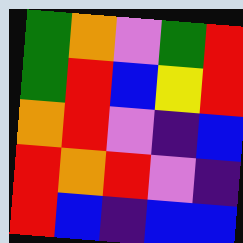[["green", "orange", "violet", "green", "red"], ["green", "red", "blue", "yellow", "red"], ["orange", "red", "violet", "indigo", "blue"], ["red", "orange", "red", "violet", "indigo"], ["red", "blue", "indigo", "blue", "blue"]]